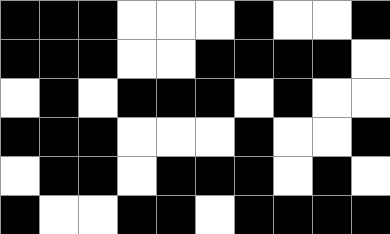[["black", "black", "black", "white", "white", "white", "black", "white", "white", "black"], ["black", "black", "black", "white", "white", "black", "black", "black", "black", "white"], ["white", "black", "white", "black", "black", "black", "white", "black", "white", "white"], ["black", "black", "black", "white", "white", "white", "black", "white", "white", "black"], ["white", "black", "black", "white", "black", "black", "black", "white", "black", "white"], ["black", "white", "white", "black", "black", "white", "black", "black", "black", "black"]]